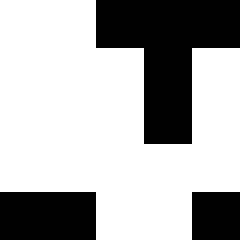[["white", "white", "black", "black", "black"], ["white", "white", "white", "black", "white"], ["white", "white", "white", "black", "white"], ["white", "white", "white", "white", "white"], ["black", "black", "white", "white", "black"]]